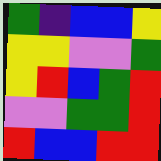[["green", "indigo", "blue", "blue", "yellow"], ["yellow", "yellow", "violet", "violet", "green"], ["yellow", "red", "blue", "green", "red"], ["violet", "violet", "green", "green", "red"], ["red", "blue", "blue", "red", "red"]]